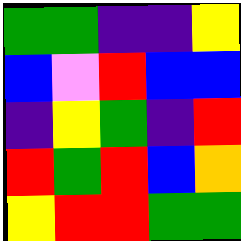[["green", "green", "indigo", "indigo", "yellow"], ["blue", "violet", "red", "blue", "blue"], ["indigo", "yellow", "green", "indigo", "red"], ["red", "green", "red", "blue", "orange"], ["yellow", "red", "red", "green", "green"]]